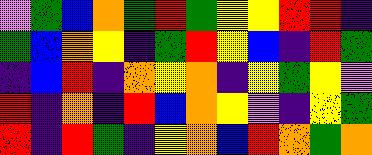[["violet", "green", "blue", "orange", "green", "red", "green", "yellow", "yellow", "red", "red", "indigo"], ["green", "blue", "orange", "yellow", "indigo", "green", "red", "yellow", "blue", "indigo", "red", "green"], ["indigo", "blue", "red", "indigo", "orange", "yellow", "orange", "indigo", "yellow", "green", "yellow", "violet"], ["red", "indigo", "orange", "indigo", "red", "blue", "orange", "yellow", "violet", "indigo", "yellow", "green"], ["red", "indigo", "red", "green", "indigo", "yellow", "orange", "blue", "red", "orange", "green", "orange"]]